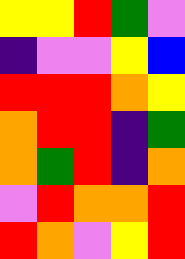[["yellow", "yellow", "red", "green", "violet"], ["indigo", "violet", "violet", "yellow", "blue"], ["red", "red", "red", "orange", "yellow"], ["orange", "red", "red", "indigo", "green"], ["orange", "green", "red", "indigo", "orange"], ["violet", "red", "orange", "orange", "red"], ["red", "orange", "violet", "yellow", "red"]]